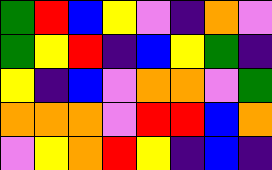[["green", "red", "blue", "yellow", "violet", "indigo", "orange", "violet"], ["green", "yellow", "red", "indigo", "blue", "yellow", "green", "indigo"], ["yellow", "indigo", "blue", "violet", "orange", "orange", "violet", "green"], ["orange", "orange", "orange", "violet", "red", "red", "blue", "orange"], ["violet", "yellow", "orange", "red", "yellow", "indigo", "blue", "indigo"]]